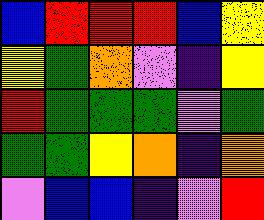[["blue", "red", "red", "red", "blue", "yellow"], ["yellow", "green", "orange", "violet", "indigo", "yellow"], ["red", "green", "green", "green", "violet", "green"], ["green", "green", "yellow", "orange", "indigo", "orange"], ["violet", "blue", "blue", "indigo", "violet", "red"]]